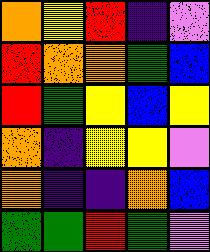[["orange", "yellow", "red", "indigo", "violet"], ["red", "orange", "orange", "green", "blue"], ["red", "green", "yellow", "blue", "yellow"], ["orange", "indigo", "yellow", "yellow", "violet"], ["orange", "indigo", "indigo", "orange", "blue"], ["green", "green", "red", "green", "violet"]]